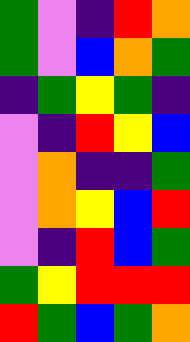[["green", "violet", "indigo", "red", "orange"], ["green", "violet", "blue", "orange", "green"], ["indigo", "green", "yellow", "green", "indigo"], ["violet", "indigo", "red", "yellow", "blue"], ["violet", "orange", "indigo", "indigo", "green"], ["violet", "orange", "yellow", "blue", "red"], ["violet", "indigo", "red", "blue", "green"], ["green", "yellow", "red", "red", "red"], ["red", "green", "blue", "green", "orange"]]